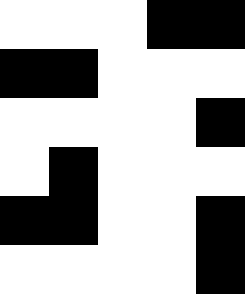[["white", "white", "white", "black", "black"], ["black", "black", "white", "white", "white"], ["white", "white", "white", "white", "black"], ["white", "black", "white", "white", "white"], ["black", "black", "white", "white", "black"], ["white", "white", "white", "white", "black"]]